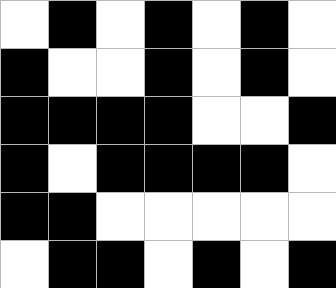[["white", "black", "white", "black", "white", "black", "white"], ["black", "white", "white", "black", "white", "black", "white"], ["black", "black", "black", "black", "white", "white", "black"], ["black", "white", "black", "black", "black", "black", "white"], ["black", "black", "white", "white", "white", "white", "white"], ["white", "black", "black", "white", "black", "white", "black"]]